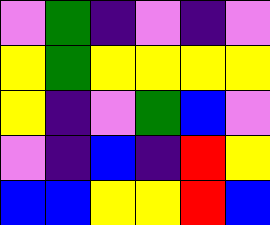[["violet", "green", "indigo", "violet", "indigo", "violet"], ["yellow", "green", "yellow", "yellow", "yellow", "yellow"], ["yellow", "indigo", "violet", "green", "blue", "violet"], ["violet", "indigo", "blue", "indigo", "red", "yellow"], ["blue", "blue", "yellow", "yellow", "red", "blue"]]